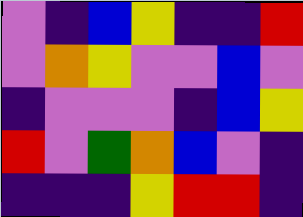[["violet", "indigo", "blue", "yellow", "indigo", "indigo", "red"], ["violet", "orange", "yellow", "violet", "violet", "blue", "violet"], ["indigo", "violet", "violet", "violet", "indigo", "blue", "yellow"], ["red", "violet", "green", "orange", "blue", "violet", "indigo"], ["indigo", "indigo", "indigo", "yellow", "red", "red", "indigo"]]